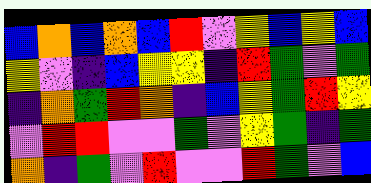[["blue", "orange", "blue", "orange", "blue", "red", "violet", "yellow", "blue", "yellow", "blue"], ["yellow", "violet", "indigo", "blue", "yellow", "yellow", "indigo", "red", "green", "violet", "green"], ["indigo", "orange", "green", "red", "orange", "indigo", "blue", "yellow", "green", "red", "yellow"], ["violet", "red", "red", "violet", "violet", "green", "violet", "yellow", "green", "indigo", "green"], ["orange", "indigo", "green", "violet", "red", "violet", "violet", "red", "green", "violet", "blue"]]